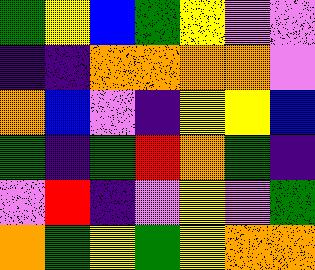[["green", "yellow", "blue", "green", "yellow", "violet", "violet"], ["indigo", "indigo", "orange", "orange", "orange", "orange", "violet"], ["orange", "blue", "violet", "indigo", "yellow", "yellow", "blue"], ["green", "indigo", "green", "red", "orange", "green", "indigo"], ["violet", "red", "indigo", "violet", "yellow", "violet", "green"], ["orange", "green", "yellow", "green", "yellow", "orange", "orange"]]